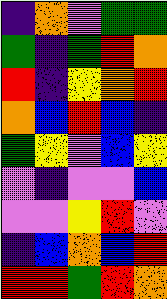[["indigo", "orange", "violet", "green", "green"], ["green", "indigo", "green", "red", "orange"], ["red", "indigo", "yellow", "orange", "red"], ["orange", "blue", "red", "blue", "indigo"], ["green", "yellow", "violet", "blue", "yellow"], ["violet", "indigo", "violet", "violet", "blue"], ["violet", "violet", "yellow", "red", "violet"], ["indigo", "blue", "orange", "blue", "red"], ["red", "red", "green", "red", "orange"]]